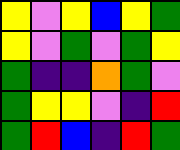[["yellow", "violet", "yellow", "blue", "yellow", "green"], ["yellow", "violet", "green", "violet", "green", "yellow"], ["green", "indigo", "indigo", "orange", "green", "violet"], ["green", "yellow", "yellow", "violet", "indigo", "red"], ["green", "red", "blue", "indigo", "red", "green"]]